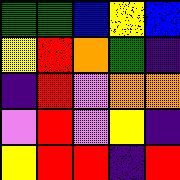[["green", "green", "blue", "yellow", "blue"], ["yellow", "red", "orange", "green", "indigo"], ["indigo", "red", "violet", "orange", "orange"], ["violet", "red", "violet", "yellow", "indigo"], ["yellow", "red", "red", "indigo", "red"]]